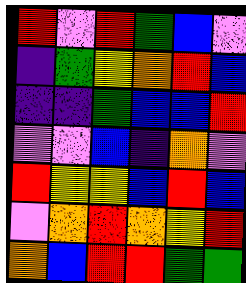[["red", "violet", "red", "green", "blue", "violet"], ["indigo", "green", "yellow", "orange", "red", "blue"], ["indigo", "indigo", "green", "blue", "blue", "red"], ["violet", "violet", "blue", "indigo", "orange", "violet"], ["red", "yellow", "yellow", "blue", "red", "blue"], ["violet", "orange", "red", "orange", "yellow", "red"], ["orange", "blue", "red", "red", "green", "green"]]